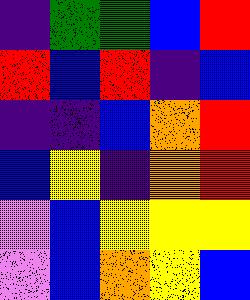[["indigo", "green", "green", "blue", "red"], ["red", "blue", "red", "indigo", "blue"], ["indigo", "indigo", "blue", "orange", "red"], ["blue", "yellow", "indigo", "orange", "red"], ["violet", "blue", "yellow", "yellow", "yellow"], ["violet", "blue", "orange", "yellow", "blue"]]